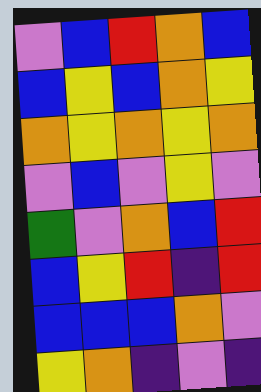[["violet", "blue", "red", "orange", "blue"], ["blue", "yellow", "blue", "orange", "yellow"], ["orange", "yellow", "orange", "yellow", "orange"], ["violet", "blue", "violet", "yellow", "violet"], ["green", "violet", "orange", "blue", "red"], ["blue", "yellow", "red", "indigo", "red"], ["blue", "blue", "blue", "orange", "violet"], ["yellow", "orange", "indigo", "violet", "indigo"]]